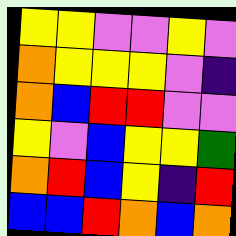[["yellow", "yellow", "violet", "violet", "yellow", "violet"], ["orange", "yellow", "yellow", "yellow", "violet", "indigo"], ["orange", "blue", "red", "red", "violet", "violet"], ["yellow", "violet", "blue", "yellow", "yellow", "green"], ["orange", "red", "blue", "yellow", "indigo", "red"], ["blue", "blue", "red", "orange", "blue", "orange"]]